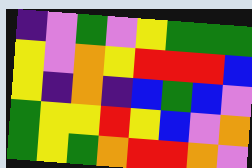[["indigo", "violet", "green", "violet", "yellow", "green", "green", "green"], ["yellow", "violet", "orange", "yellow", "red", "red", "red", "blue"], ["yellow", "indigo", "orange", "indigo", "blue", "green", "blue", "violet"], ["green", "yellow", "yellow", "red", "yellow", "blue", "violet", "orange"], ["green", "yellow", "green", "orange", "red", "red", "orange", "violet"]]